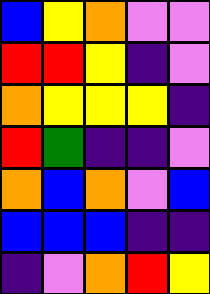[["blue", "yellow", "orange", "violet", "violet"], ["red", "red", "yellow", "indigo", "violet"], ["orange", "yellow", "yellow", "yellow", "indigo"], ["red", "green", "indigo", "indigo", "violet"], ["orange", "blue", "orange", "violet", "blue"], ["blue", "blue", "blue", "indigo", "indigo"], ["indigo", "violet", "orange", "red", "yellow"]]